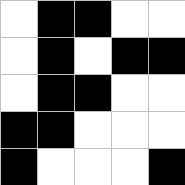[["white", "black", "black", "white", "white"], ["white", "black", "white", "black", "black"], ["white", "black", "black", "white", "white"], ["black", "black", "white", "white", "white"], ["black", "white", "white", "white", "black"]]